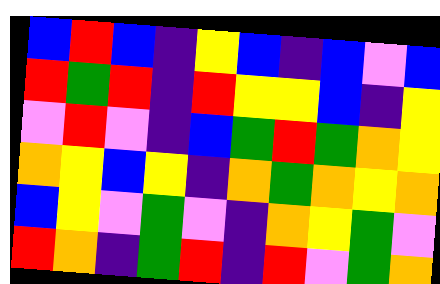[["blue", "red", "blue", "indigo", "yellow", "blue", "indigo", "blue", "violet", "blue"], ["red", "green", "red", "indigo", "red", "yellow", "yellow", "blue", "indigo", "yellow"], ["violet", "red", "violet", "indigo", "blue", "green", "red", "green", "orange", "yellow"], ["orange", "yellow", "blue", "yellow", "indigo", "orange", "green", "orange", "yellow", "orange"], ["blue", "yellow", "violet", "green", "violet", "indigo", "orange", "yellow", "green", "violet"], ["red", "orange", "indigo", "green", "red", "indigo", "red", "violet", "green", "orange"]]